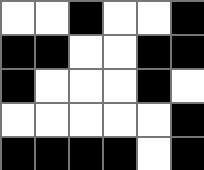[["white", "white", "black", "white", "white", "black"], ["black", "black", "white", "white", "black", "black"], ["black", "white", "white", "white", "black", "white"], ["white", "white", "white", "white", "white", "black"], ["black", "black", "black", "black", "white", "black"]]